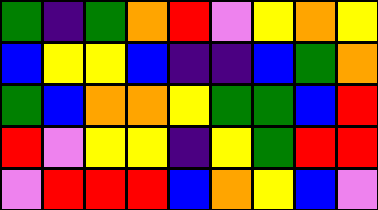[["green", "indigo", "green", "orange", "red", "violet", "yellow", "orange", "yellow"], ["blue", "yellow", "yellow", "blue", "indigo", "indigo", "blue", "green", "orange"], ["green", "blue", "orange", "orange", "yellow", "green", "green", "blue", "red"], ["red", "violet", "yellow", "yellow", "indigo", "yellow", "green", "red", "red"], ["violet", "red", "red", "red", "blue", "orange", "yellow", "blue", "violet"]]